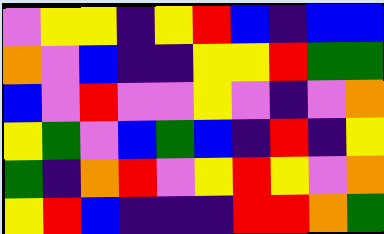[["violet", "yellow", "yellow", "indigo", "yellow", "red", "blue", "indigo", "blue", "blue"], ["orange", "violet", "blue", "indigo", "indigo", "yellow", "yellow", "red", "green", "green"], ["blue", "violet", "red", "violet", "violet", "yellow", "violet", "indigo", "violet", "orange"], ["yellow", "green", "violet", "blue", "green", "blue", "indigo", "red", "indigo", "yellow"], ["green", "indigo", "orange", "red", "violet", "yellow", "red", "yellow", "violet", "orange"], ["yellow", "red", "blue", "indigo", "indigo", "indigo", "red", "red", "orange", "green"]]